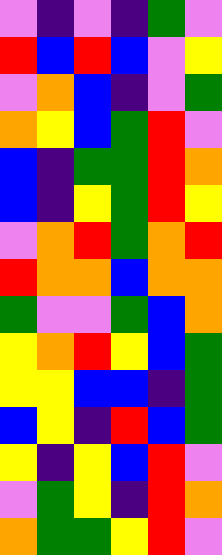[["violet", "indigo", "violet", "indigo", "green", "violet"], ["red", "blue", "red", "blue", "violet", "yellow"], ["violet", "orange", "blue", "indigo", "violet", "green"], ["orange", "yellow", "blue", "green", "red", "violet"], ["blue", "indigo", "green", "green", "red", "orange"], ["blue", "indigo", "yellow", "green", "red", "yellow"], ["violet", "orange", "red", "green", "orange", "red"], ["red", "orange", "orange", "blue", "orange", "orange"], ["green", "violet", "violet", "green", "blue", "orange"], ["yellow", "orange", "red", "yellow", "blue", "green"], ["yellow", "yellow", "blue", "blue", "indigo", "green"], ["blue", "yellow", "indigo", "red", "blue", "green"], ["yellow", "indigo", "yellow", "blue", "red", "violet"], ["violet", "green", "yellow", "indigo", "red", "orange"], ["orange", "green", "green", "yellow", "red", "violet"]]